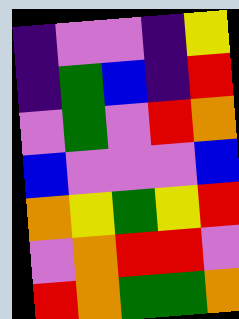[["indigo", "violet", "violet", "indigo", "yellow"], ["indigo", "green", "blue", "indigo", "red"], ["violet", "green", "violet", "red", "orange"], ["blue", "violet", "violet", "violet", "blue"], ["orange", "yellow", "green", "yellow", "red"], ["violet", "orange", "red", "red", "violet"], ["red", "orange", "green", "green", "orange"]]